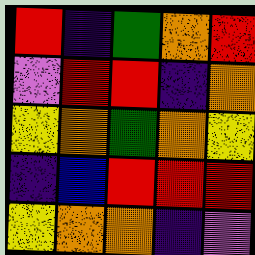[["red", "indigo", "green", "orange", "red"], ["violet", "red", "red", "indigo", "orange"], ["yellow", "orange", "green", "orange", "yellow"], ["indigo", "blue", "red", "red", "red"], ["yellow", "orange", "orange", "indigo", "violet"]]